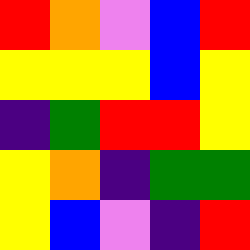[["red", "orange", "violet", "blue", "red"], ["yellow", "yellow", "yellow", "blue", "yellow"], ["indigo", "green", "red", "red", "yellow"], ["yellow", "orange", "indigo", "green", "green"], ["yellow", "blue", "violet", "indigo", "red"]]